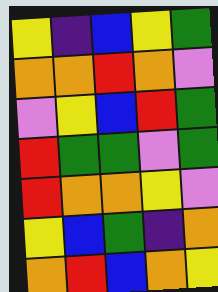[["yellow", "indigo", "blue", "yellow", "green"], ["orange", "orange", "red", "orange", "violet"], ["violet", "yellow", "blue", "red", "green"], ["red", "green", "green", "violet", "green"], ["red", "orange", "orange", "yellow", "violet"], ["yellow", "blue", "green", "indigo", "orange"], ["orange", "red", "blue", "orange", "yellow"]]